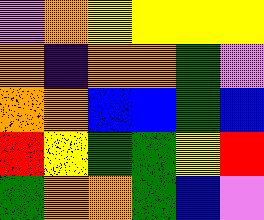[["violet", "orange", "yellow", "yellow", "yellow", "yellow"], ["orange", "indigo", "orange", "orange", "green", "violet"], ["orange", "orange", "blue", "blue", "green", "blue"], ["red", "yellow", "green", "green", "yellow", "red"], ["green", "orange", "orange", "green", "blue", "violet"]]